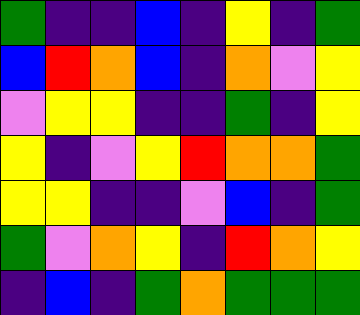[["green", "indigo", "indigo", "blue", "indigo", "yellow", "indigo", "green"], ["blue", "red", "orange", "blue", "indigo", "orange", "violet", "yellow"], ["violet", "yellow", "yellow", "indigo", "indigo", "green", "indigo", "yellow"], ["yellow", "indigo", "violet", "yellow", "red", "orange", "orange", "green"], ["yellow", "yellow", "indigo", "indigo", "violet", "blue", "indigo", "green"], ["green", "violet", "orange", "yellow", "indigo", "red", "orange", "yellow"], ["indigo", "blue", "indigo", "green", "orange", "green", "green", "green"]]